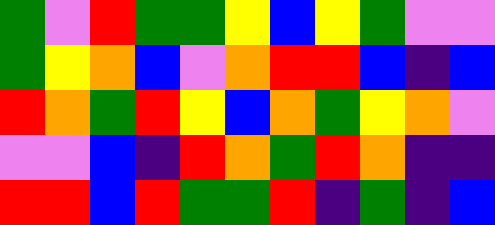[["green", "violet", "red", "green", "green", "yellow", "blue", "yellow", "green", "violet", "violet"], ["green", "yellow", "orange", "blue", "violet", "orange", "red", "red", "blue", "indigo", "blue"], ["red", "orange", "green", "red", "yellow", "blue", "orange", "green", "yellow", "orange", "violet"], ["violet", "violet", "blue", "indigo", "red", "orange", "green", "red", "orange", "indigo", "indigo"], ["red", "red", "blue", "red", "green", "green", "red", "indigo", "green", "indigo", "blue"]]